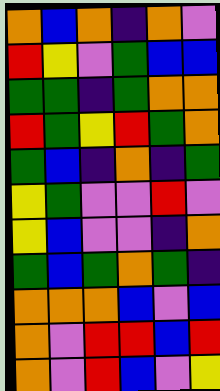[["orange", "blue", "orange", "indigo", "orange", "violet"], ["red", "yellow", "violet", "green", "blue", "blue"], ["green", "green", "indigo", "green", "orange", "orange"], ["red", "green", "yellow", "red", "green", "orange"], ["green", "blue", "indigo", "orange", "indigo", "green"], ["yellow", "green", "violet", "violet", "red", "violet"], ["yellow", "blue", "violet", "violet", "indigo", "orange"], ["green", "blue", "green", "orange", "green", "indigo"], ["orange", "orange", "orange", "blue", "violet", "blue"], ["orange", "violet", "red", "red", "blue", "red"], ["orange", "violet", "red", "blue", "violet", "yellow"]]